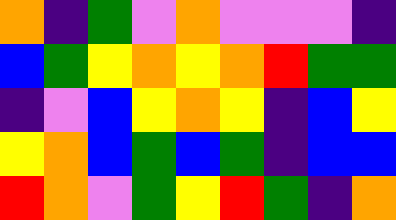[["orange", "indigo", "green", "violet", "orange", "violet", "violet", "violet", "indigo"], ["blue", "green", "yellow", "orange", "yellow", "orange", "red", "green", "green"], ["indigo", "violet", "blue", "yellow", "orange", "yellow", "indigo", "blue", "yellow"], ["yellow", "orange", "blue", "green", "blue", "green", "indigo", "blue", "blue"], ["red", "orange", "violet", "green", "yellow", "red", "green", "indigo", "orange"]]